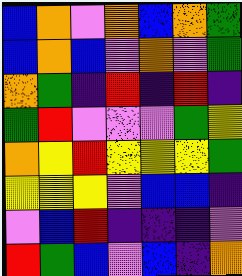[["blue", "orange", "violet", "orange", "blue", "orange", "green"], ["blue", "orange", "blue", "violet", "orange", "violet", "green"], ["orange", "green", "indigo", "red", "indigo", "red", "indigo"], ["green", "red", "violet", "violet", "violet", "green", "yellow"], ["orange", "yellow", "red", "yellow", "yellow", "yellow", "green"], ["yellow", "yellow", "yellow", "violet", "blue", "blue", "indigo"], ["violet", "blue", "red", "indigo", "indigo", "indigo", "violet"], ["red", "green", "blue", "violet", "blue", "indigo", "orange"]]